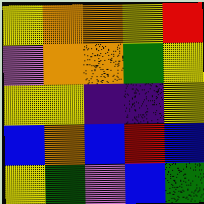[["yellow", "orange", "orange", "yellow", "red"], ["violet", "orange", "orange", "green", "yellow"], ["yellow", "yellow", "indigo", "indigo", "yellow"], ["blue", "orange", "blue", "red", "blue"], ["yellow", "green", "violet", "blue", "green"]]